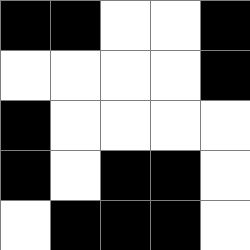[["black", "black", "white", "white", "black"], ["white", "white", "white", "white", "black"], ["black", "white", "white", "white", "white"], ["black", "white", "black", "black", "white"], ["white", "black", "black", "black", "white"]]